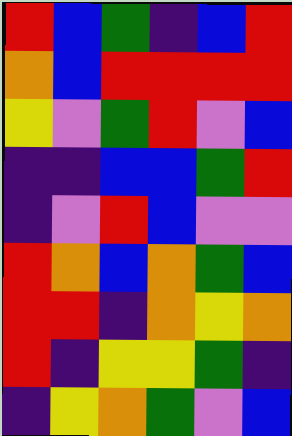[["red", "blue", "green", "indigo", "blue", "red"], ["orange", "blue", "red", "red", "red", "red"], ["yellow", "violet", "green", "red", "violet", "blue"], ["indigo", "indigo", "blue", "blue", "green", "red"], ["indigo", "violet", "red", "blue", "violet", "violet"], ["red", "orange", "blue", "orange", "green", "blue"], ["red", "red", "indigo", "orange", "yellow", "orange"], ["red", "indigo", "yellow", "yellow", "green", "indigo"], ["indigo", "yellow", "orange", "green", "violet", "blue"]]